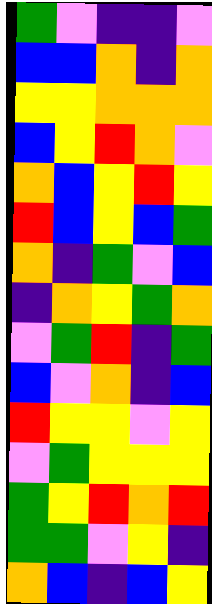[["green", "violet", "indigo", "indigo", "violet"], ["blue", "blue", "orange", "indigo", "orange"], ["yellow", "yellow", "orange", "orange", "orange"], ["blue", "yellow", "red", "orange", "violet"], ["orange", "blue", "yellow", "red", "yellow"], ["red", "blue", "yellow", "blue", "green"], ["orange", "indigo", "green", "violet", "blue"], ["indigo", "orange", "yellow", "green", "orange"], ["violet", "green", "red", "indigo", "green"], ["blue", "violet", "orange", "indigo", "blue"], ["red", "yellow", "yellow", "violet", "yellow"], ["violet", "green", "yellow", "yellow", "yellow"], ["green", "yellow", "red", "orange", "red"], ["green", "green", "violet", "yellow", "indigo"], ["orange", "blue", "indigo", "blue", "yellow"]]